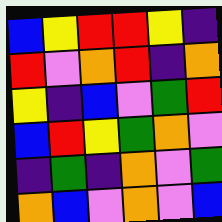[["blue", "yellow", "red", "red", "yellow", "indigo"], ["red", "violet", "orange", "red", "indigo", "orange"], ["yellow", "indigo", "blue", "violet", "green", "red"], ["blue", "red", "yellow", "green", "orange", "violet"], ["indigo", "green", "indigo", "orange", "violet", "green"], ["orange", "blue", "violet", "orange", "violet", "blue"]]